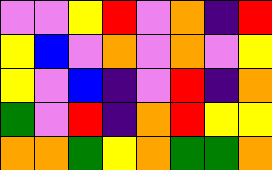[["violet", "violet", "yellow", "red", "violet", "orange", "indigo", "red"], ["yellow", "blue", "violet", "orange", "violet", "orange", "violet", "yellow"], ["yellow", "violet", "blue", "indigo", "violet", "red", "indigo", "orange"], ["green", "violet", "red", "indigo", "orange", "red", "yellow", "yellow"], ["orange", "orange", "green", "yellow", "orange", "green", "green", "orange"]]